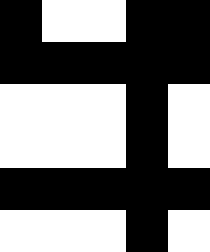[["black", "white", "white", "black", "black"], ["black", "black", "black", "black", "black"], ["white", "white", "white", "black", "white"], ["white", "white", "white", "black", "white"], ["black", "black", "black", "black", "black"], ["white", "white", "white", "black", "white"]]